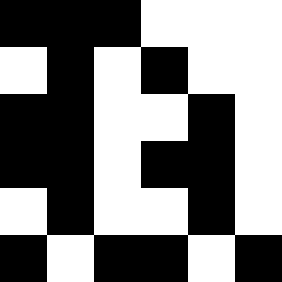[["black", "black", "black", "white", "white", "white"], ["white", "black", "white", "black", "white", "white"], ["black", "black", "white", "white", "black", "white"], ["black", "black", "white", "black", "black", "white"], ["white", "black", "white", "white", "black", "white"], ["black", "white", "black", "black", "white", "black"]]